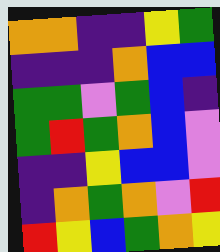[["orange", "orange", "indigo", "indigo", "yellow", "green"], ["indigo", "indigo", "indigo", "orange", "blue", "blue"], ["green", "green", "violet", "green", "blue", "indigo"], ["green", "red", "green", "orange", "blue", "violet"], ["indigo", "indigo", "yellow", "blue", "blue", "violet"], ["indigo", "orange", "green", "orange", "violet", "red"], ["red", "yellow", "blue", "green", "orange", "yellow"]]